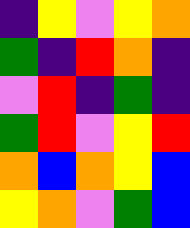[["indigo", "yellow", "violet", "yellow", "orange"], ["green", "indigo", "red", "orange", "indigo"], ["violet", "red", "indigo", "green", "indigo"], ["green", "red", "violet", "yellow", "red"], ["orange", "blue", "orange", "yellow", "blue"], ["yellow", "orange", "violet", "green", "blue"]]